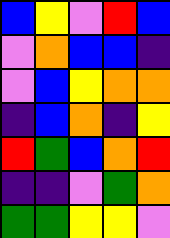[["blue", "yellow", "violet", "red", "blue"], ["violet", "orange", "blue", "blue", "indigo"], ["violet", "blue", "yellow", "orange", "orange"], ["indigo", "blue", "orange", "indigo", "yellow"], ["red", "green", "blue", "orange", "red"], ["indigo", "indigo", "violet", "green", "orange"], ["green", "green", "yellow", "yellow", "violet"]]